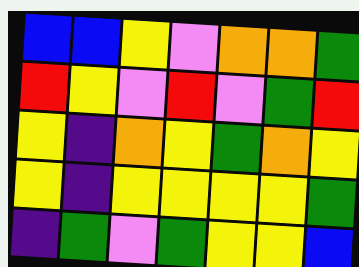[["blue", "blue", "yellow", "violet", "orange", "orange", "green"], ["red", "yellow", "violet", "red", "violet", "green", "red"], ["yellow", "indigo", "orange", "yellow", "green", "orange", "yellow"], ["yellow", "indigo", "yellow", "yellow", "yellow", "yellow", "green"], ["indigo", "green", "violet", "green", "yellow", "yellow", "blue"]]